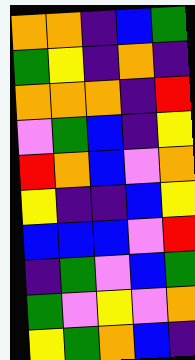[["orange", "orange", "indigo", "blue", "green"], ["green", "yellow", "indigo", "orange", "indigo"], ["orange", "orange", "orange", "indigo", "red"], ["violet", "green", "blue", "indigo", "yellow"], ["red", "orange", "blue", "violet", "orange"], ["yellow", "indigo", "indigo", "blue", "yellow"], ["blue", "blue", "blue", "violet", "red"], ["indigo", "green", "violet", "blue", "green"], ["green", "violet", "yellow", "violet", "orange"], ["yellow", "green", "orange", "blue", "indigo"]]